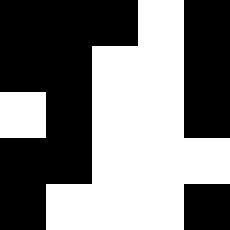[["black", "black", "black", "white", "black"], ["black", "black", "white", "white", "black"], ["white", "black", "white", "white", "black"], ["black", "black", "white", "white", "white"], ["black", "white", "white", "white", "black"]]